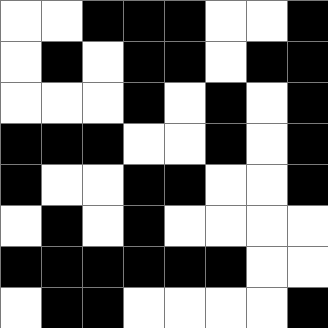[["white", "white", "black", "black", "black", "white", "white", "black"], ["white", "black", "white", "black", "black", "white", "black", "black"], ["white", "white", "white", "black", "white", "black", "white", "black"], ["black", "black", "black", "white", "white", "black", "white", "black"], ["black", "white", "white", "black", "black", "white", "white", "black"], ["white", "black", "white", "black", "white", "white", "white", "white"], ["black", "black", "black", "black", "black", "black", "white", "white"], ["white", "black", "black", "white", "white", "white", "white", "black"]]